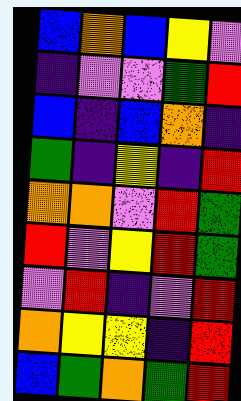[["blue", "orange", "blue", "yellow", "violet"], ["indigo", "violet", "violet", "green", "red"], ["blue", "indigo", "blue", "orange", "indigo"], ["green", "indigo", "yellow", "indigo", "red"], ["orange", "orange", "violet", "red", "green"], ["red", "violet", "yellow", "red", "green"], ["violet", "red", "indigo", "violet", "red"], ["orange", "yellow", "yellow", "indigo", "red"], ["blue", "green", "orange", "green", "red"]]